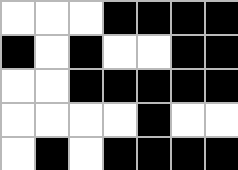[["white", "white", "white", "black", "black", "black", "black"], ["black", "white", "black", "white", "white", "black", "black"], ["white", "white", "black", "black", "black", "black", "black"], ["white", "white", "white", "white", "black", "white", "white"], ["white", "black", "white", "black", "black", "black", "black"]]